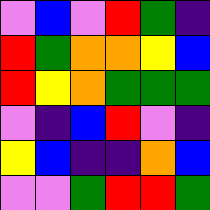[["violet", "blue", "violet", "red", "green", "indigo"], ["red", "green", "orange", "orange", "yellow", "blue"], ["red", "yellow", "orange", "green", "green", "green"], ["violet", "indigo", "blue", "red", "violet", "indigo"], ["yellow", "blue", "indigo", "indigo", "orange", "blue"], ["violet", "violet", "green", "red", "red", "green"]]